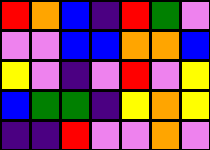[["red", "orange", "blue", "indigo", "red", "green", "violet"], ["violet", "violet", "blue", "blue", "orange", "orange", "blue"], ["yellow", "violet", "indigo", "violet", "red", "violet", "yellow"], ["blue", "green", "green", "indigo", "yellow", "orange", "yellow"], ["indigo", "indigo", "red", "violet", "violet", "orange", "violet"]]